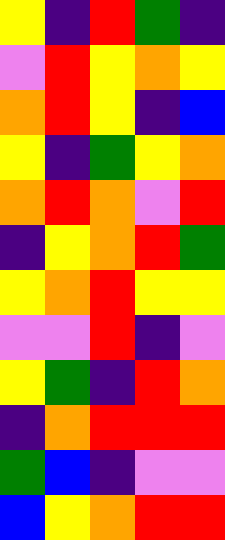[["yellow", "indigo", "red", "green", "indigo"], ["violet", "red", "yellow", "orange", "yellow"], ["orange", "red", "yellow", "indigo", "blue"], ["yellow", "indigo", "green", "yellow", "orange"], ["orange", "red", "orange", "violet", "red"], ["indigo", "yellow", "orange", "red", "green"], ["yellow", "orange", "red", "yellow", "yellow"], ["violet", "violet", "red", "indigo", "violet"], ["yellow", "green", "indigo", "red", "orange"], ["indigo", "orange", "red", "red", "red"], ["green", "blue", "indigo", "violet", "violet"], ["blue", "yellow", "orange", "red", "red"]]